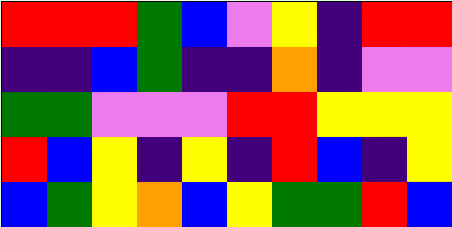[["red", "red", "red", "green", "blue", "violet", "yellow", "indigo", "red", "red"], ["indigo", "indigo", "blue", "green", "indigo", "indigo", "orange", "indigo", "violet", "violet"], ["green", "green", "violet", "violet", "violet", "red", "red", "yellow", "yellow", "yellow"], ["red", "blue", "yellow", "indigo", "yellow", "indigo", "red", "blue", "indigo", "yellow"], ["blue", "green", "yellow", "orange", "blue", "yellow", "green", "green", "red", "blue"]]